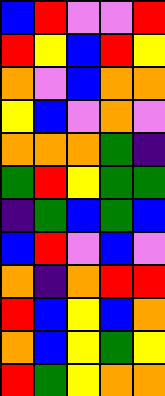[["blue", "red", "violet", "violet", "red"], ["red", "yellow", "blue", "red", "yellow"], ["orange", "violet", "blue", "orange", "orange"], ["yellow", "blue", "violet", "orange", "violet"], ["orange", "orange", "orange", "green", "indigo"], ["green", "red", "yellow", "green", "green"], ["indigo", "green", "blue", "green", "blue"], ["blue", "red", "violet", "blue", "violet"], ["orange", "indigo", "orange", "red", "red"], ["red", "blue", "yellow", "blue", "orange"], ["orange", "blue", "yellow", "green", "yellow"], ["red", "green", "yellow", "orange", "orange"]]